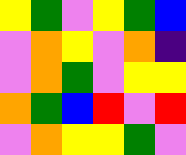[["yellow", "green", "violet", "yellow", "green", "blue"], ["violet", "orange", "yellow", "violet", "orange", "indigo"], ["violet", "orange", "green", "violet", "yellow", "yellow"], ["orange", "green", "blue", "red", "violet", "red"], ["violet", "orange", "yellow", "yellow", "green", "violet"]]